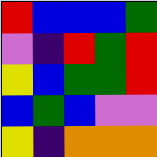[["red", "blue", "blue", "blue", "green"], ["violet", "indigo", "red", "green", "red"], ["yellow", "blue", "green", "green", "red"], ["blue", "green", "blue", "violet", "violet"], ["yellow", "indigo", "orange", "orange", "orange"]]